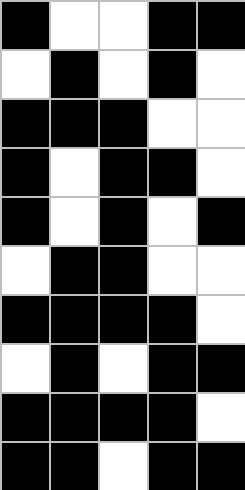[["black", "white", "white", "black", "black"], ["white", "black", "white", "black", "white"], ["black", "black", "black", "white", "white"], ["black", "white", "black", "black", "white"], ["black", "white", "black", "white", "black"], ["white", "black", "black", "white", "white"], ["black", "black", "black", "black", "white"], ["white", "black", "white", "black", "black"], ["black", "black", "black", "black", "white"], ["black", "black", "white", "black", "black"]]